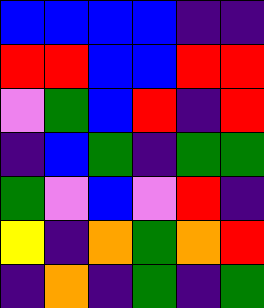[["blue", "blue", "blue", "blue", "indigo", "indigo"], ["red", "red", "blue", "blue", "red", "red"], ["violet", "green", "blue", "red", "indigo", "red"], ["indigo", "blue", "green", "indigo", "green", "green"], ["green", "violet", "blue", "violet", "red", "indigo"], ["yellow", "indigo", "orange", "green", "orange", "red"], ["indigo", "orange", "indigo", "green", "indigo", "green"]]